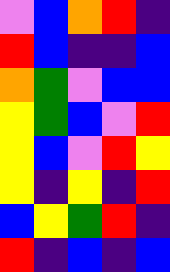[["violet", "blue", "orange", "red", "indigo"], ["red", "blue", "indigo", "indigo", "blue"], ["orange", "green", "violet", "blue", "blue"], ["yellow", "green", "blue", "violet", "red"], ["yellow", "blue", "violet", "red", "yellow"], ["yellow", "indigo", "yellow", "indigo", "red"], ["blue", "yellow", "green", "red", "indigo"], ["red", "indigo", "blue", "indigo", "blue"]]